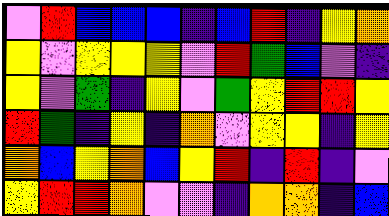[["violet", "red", "blue", "blue", "blue", "indigo", "blue", "red", "indigo", "yellow", "orange"], ["yellow", "violet", "yellow", "yellow", "yellow", "violet", "red", "green", "blue", "violet", "indigo"], ["yellow", "violet", "green", "indigo", "yellow", "violet", "green", "yellow", "red", "red", "yellow"], ["red", "green", "indigo", "yellow", "indigo", "orange", "violet", "yellow", "yellow", "indigo", "yellow"], ["orange", "blue", "yellow", "orange", "blue", "yellow", "red", "indigo", "red", "indigo", "violet"], ["yellow", "red", "red", "orange", "violet", "violet", "indigo", "orange", "orange", "indigo", "blue"]]